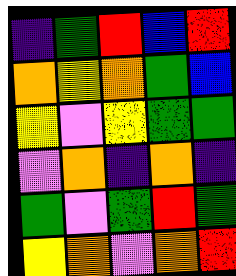[["indigo", "green", "red", "blue", "red"], ["orange", "yellow", "orange", "green", "blue"], ["yellow", "violet", "yellow", "green", "green"], ["violet", "orange", "indigo", "orange", "indigo"], ["green", "violet", "green", "red", "green"], ["yellow", "orange", "violet", "orange", "red"]]